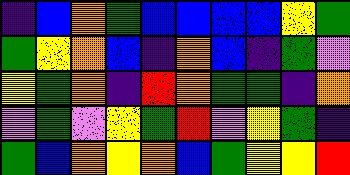[["indigo", "blue", "orange", "green", "blue", "blue", "blue", "blue", "yellow", "green"], ["green", "yellow", "orange", "blue", "indigo", "orange", "blue", "indigo", "green", "violet"], ["yellow", "green", "orange", "indigo", "red", "orange", "green", "green", "indigo", "orange"], ["violet", "green", "violet", "yellow", "green", "red", "violet", "yellow", "green", "indigo"], ["green", "blue", "orange", "yellow", "orange", "blue", "green", "yellow", "yellow", "red"]]